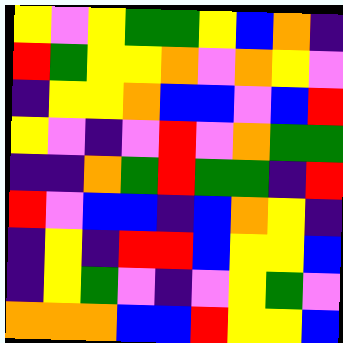[["yellow", "violet", "yellow", "green", "green", "yellow", "blue", "orange", "indigo"], ["red", "green", "yellow", "yellow", "orange", "violet", "orange", "yellow", "violet"], ["indigo", "yellow", "yellow", "orange", "blue", "blue", "violet", "blue", "red"], ["yellow", "violet", "indigo", "violet", "red", "violet", "orange", "green", "green"], ["indigo", "indigo", "orange", "green", "red", "green", "green", "indigo", "red"], ["red", "violet", "blue", "blue", "indigo", "blue", "orange", "yellow", "indigo"], ["indigo", "yellow", "indigo", "red", "red", "blue", "yellow", "yellow", "blue"], ["indigo", "yellow", "green", "violet", "indigo", "violet", "yellow", "green", "violet"], ["orange", "orange", "orange", "blue", "blue", "red", "yellow", "yellow", "blue"]]